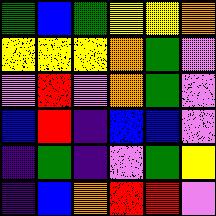[["green", "blue", "green", "yellow", "yellow", "orange"], ["yellow", "yellow", "yellow", "orange", "green", "violet"], ["violet", "red", "violet", "orange", "green", "violet"], ["blue", "red", "indigo", "blue", "blue", "violet"], ["indigo", "green", "indigo", "violet", "green", "yellow"], ["indigo", "blue", "orange", "red", "red", "violet"]]